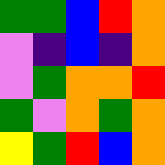[["green", "green", "blue", "red", "orange"], ["violet", "indigo", "blue", "indigo", "orange"], ["violet", "green", "orange", "orange", "red"], ["green", "violet", "orange", "green", "orange"], ["yellow", "green", "red", "blue", "orange"]]